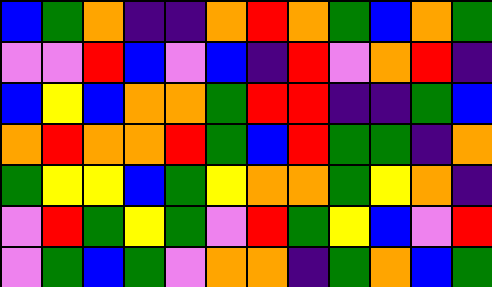[["blue", "green", "orange", "indigo", "indigo", "orange", "red", "orange", "green", "blue", "orange", "green"], ["violet", "violet", "red", "blue", "violet", "blue", "indigo", "red", "violet", "orange", "red", "indigo"], ["blue", "yellow", "blue", "orange", "orange", "green", "red", "red", "indigo", "indigo", "green", "blue"], ["orange", "red", "orange", "orange", "red", "green", "blue", "red", "green", "green", "indigo", "orange"], ["green", "yellow", "yellow", "blue", "green", "yellow", "orange", "orange", "green", "yellow", "orange", "indigo"], ["violet", "red", "green", "yellow", "green", "violet", "red", "green", "yellow", "blue", "violet", "red"], ["violet", "green", "blue", "green", "violet", "orange", "orange", "indigo", "green", "orange", "blue", "green"]]